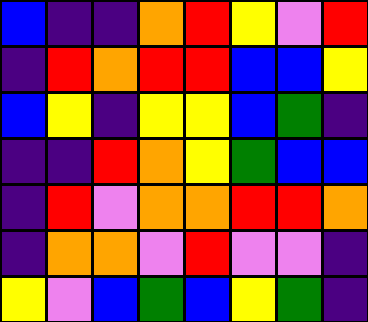[["blue", "indigo", "indigo", "orange", "red", "yellow", "violet", "red"], ["indigo", "red", "orange", "red", "red", "blue", "blue", "yellow"], ["blue", "yellow", "indigo", "yellow", "yellow", "blue", "green", "indigo"], ["indigo", "indigo", "red", "orange", "yellow", "green", "blue", "blue"], ["indigo", "red", "violet", "orange", "orange", "red", "red", "orange"], ["indigo", "orange", "orange", "violet", "red", "violet", "violet", "indigo"], ["yellow", "violet", "blue", "green", "blue", "yellow", "green", "indigo"]]